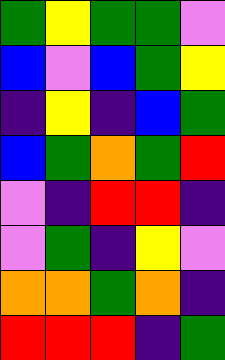[["green", "yellow", "green", "green", "violet"], ["blue", "violet", "blue", "green", "yellow"], ["indigo", "yellow", "indigo", "blue", "green"], ["blue", "green", "orange", "green", "red"], ["violet", "indigo", "red", "red", "indigo"], ["violet", "green", "indigo", "yellow", "violet"], ["orange", "orange", "green", "orange", "indigo"], ["red", "red", "red", "indigo", "green"]]